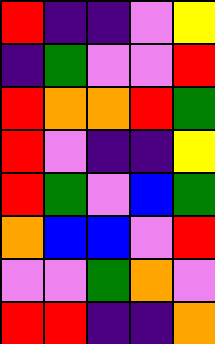[["red", "indigo", "indigo", "violet", "yellow"], ["indigo", "green", "violet", "violet", "red"], ["red", "orange", "orange", "red", "green"], ["red", "violet", "indigo", "indigo", "yellow"], ["red", "green", "violet", "blue", "green"], ["orange", "blue", "blue", "violet", "red"], ["violet", "violet", "green", "orange", "violet"], ["red", "red", "indigo", "indigo", "orange"]]